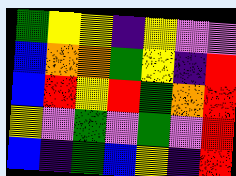[["green", "yellow", "yellow", "indigo", "yellow", "violet", "violet"], ["blue", "orange", "orange", "green", "yellow", "indigo", "red"], ["blue", "red", "yellow", "red", "green", "orange", "red"], ["yellow", "violet", "green", "violet", "green", "violet", "red"], ["blue", "indigo", "green", "blue", "yellow", "indigo", "red"]]